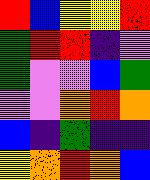[["red", "blue", "yellow", "yellow", "red"], ["green", "red", "red", "indigo", "violet"], ["green", "violet", "violet", "blue", "green"], ["violet", "violet", "orange", "red", "orange"], ["blue", "indigo", "green", "indigo", "indigo"], ["yellow", "orange", "red", "orange", "blue"]]